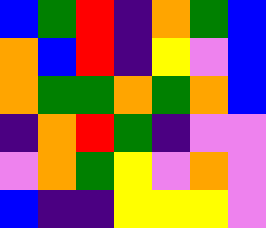[["blue", "green", "red", "indigo", "orange", "green", "blue"], ["orange", "blue", "red", "indigo", "yellow", "violet", "blue"], ["orange", "green", "green", "orange", "green", "orange", "blue"], ["indigo", "orange", "red", "green", "indigo", "violet", "violet"], ["violet", "orange", "green", "yellow", "violet", "orange", "violet"], ["blue", "indigo", "indigo", "yellow", "yellow", "yellow", "violet"]]